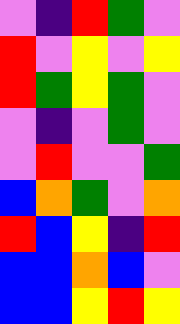[["violet", "indigo", "red", "green", "violet"], ["red", "violet", "yellow", "violet", "yellow"], ["red", "green", "yellow", "green", "violet"], ["violet", "indigo", "violet", "green", "violet"], ["violet", "red", "violet", "violet", "green"], ["blue", "orange", "green", "violet", "orange"], ["red", "blue", "yellow", "indigo", "red"], ["blue", "blue", "orange", "blue", "violet"], ["blue", "blue", "yellow", "red", "yellow"]]